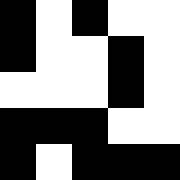[["black", "white", "black", "white", "white"], ["black", "white", "white", "black", "white"], ["white", "white", "white", "black", "white"], ["black", "black", "black", "white", "white"], ["black", "white", "black", "black", "black"]]